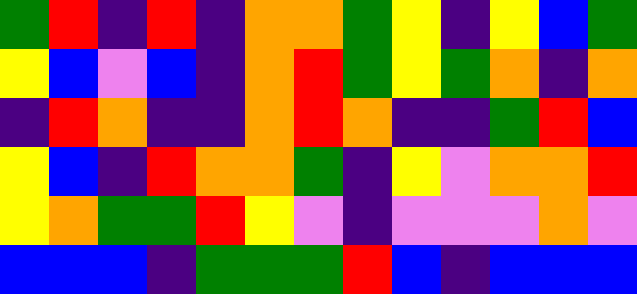[["green", "red", "indigo", "red", "indigo", "orange", "orange", "green", "yellow", "indigo", "yellow", "blue", "green"], ["yellow", "blue", "violet", "blue", "indigo", "orange", "red", "green", "yellow", "green", "orange", "indigo", "orange"], ["indigo", "red", "orange", "indigo", "indigo", "orange", "red", "orange", "indigo", "indigo", "green", "red", "blue"], ["yellow", "blue", "indigo", "red", "orange", "orange", "green", "indigo", "yellow", "violet", "orange", "orange", "red"], ["yellow", "orange", "green", "green", "red", "yellow", "violet", "indigo", "violet", "violet", "violet", "orange", "violet"], ["blue", "blue", "blue", "indigo", "green", "green", "green", "red", "blue", "indigo", "blue", "blue", "blue"]]